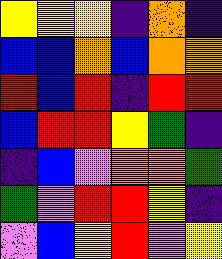[["yellow", "yellow", "yellow", "indigo", "orange", "indigo"], ["blue", "blue", "orange", "blue", "orange", "orange"], ["red", "blue", "red", "indigo", "red", "red"], ["blue", "red", "red", "yellow", "green", "indigo"], ["indigo", "blue", "violet", "orange", "orange", "green"], ["green", "violet", "red", "red", "yellow", "indigo"], ["violet", "blue", "yellow", "red", "violet", "yellow"]]